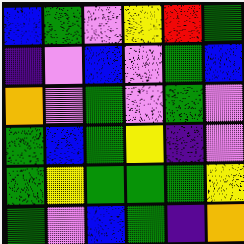[["blue", "green", "violet", "yellow", "red", "green"], ["indigo", "violet", "blue", "violet", "green", "blue"], ["orange", "violet", "green", "violet", "green", "violet"], ["green", "blue", "green", "yellow", "indigo", "violet"], ["green", "yellow", "green", "green", "green", "yellow"], ["green", "violet", "blue", "green", "indigo", "orange"]]